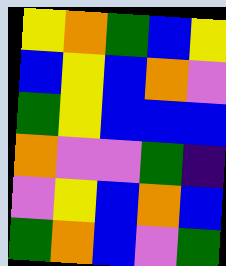[["yellow", "orange", "green", "blue", "yellow"], ["blue", "yellow", "blue", "orange", "violet"], ["green", "yellow", "blue", "blue", "blue"], ["orange", "violet", "violet", "green", "indigo"], ["violet", "yellow", "blue", "orange", "blue"], ["green", "orange", "blue", "violet", "green"]]